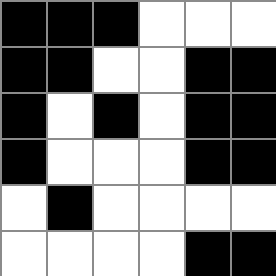[["black", "black", "black", "white", "white", "white"], ["black", "black", "white", "white", "black", "black"], ["black", "white", "black", "white", "black", "black"], ["black", "white", "white", "white", "black", "black"], ["white", "black", "white", "white", "white", "white"], ["white", "white", "white", "white", "black", "black"]]